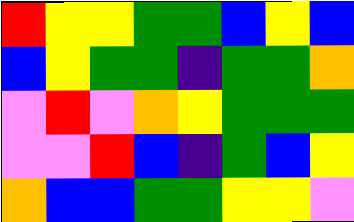[["red", "yellow", "yellow", "green", "green", "blue", "yellow", "blue"], ["blue", "yellow", "green", "green", "indigo", "green", "green", "orange"], ["violet", "red", "violet", "orange", "yellow", "green", "green", "green"], ["violet", "violet", "red", "blue", "indigo", "green", "blue", "yellow"], ["orange", "blue", "blue", "green", "green", "yellow", "yellow", "violet"]]